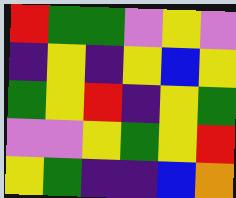[["red", "green", "green", "violet", "yellow", "violet"], ["indigo", "yellow", "indigo", "yellow", "blue", "yellow"], ["green", "yellow", "red", "indigo", "yellow", "green"], ["violet", "violet", "yellow", "green", "yellow", "red"], ["yellow", "green", "indigo", "indigo", "blue", "orange"]]